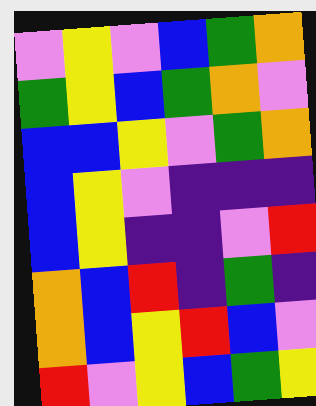[["violet", "yellow", "violet", "blue", "green", "orange"], ["green", "yellow", "blue", "green", "orange", "violet"], ["blue", "blue", "yellow", "violet", "green", "orange"], ["blue", "yellow", "violet", "indigo", "indigo", "indigo"], ["blue", "yellow", "indigo", "indigo", "violet", "red"], ["orange", "blue", "red", "indigo", "green", "indigo"], ["orange", "blue", "yellow", "red", "blue", "violet"], ["red", "violet", "yellow", "blue", "green", "yellow"]]